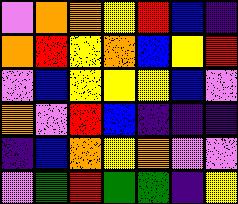[["violet", "orange", "orange", "yellow", "red", "blue", "indigo"], ["orange", "red", "yellow", "orange", "blue", "yellow", "red"], ["violet", "blue", "yellow", "yellow", "yellow", "blue", "violet"], ["orange", "violet", "red", "blue", "indigo", "indigo", "indigo"], ["indigo", "blue", "orange", "yellow", "orange", "violet", "violet"], ["violet", "green", "red", "green", "green", "indigo", "yellow"]]